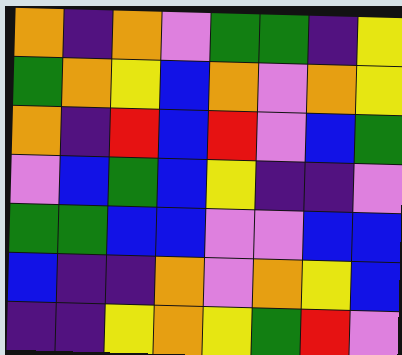[["orange", "indigo", "orange", "violet", "green", "green", "indigo", "yellow"], ["green", "orange", "yellow", "blue", "orange", "violet", "orange", "yellow"], ["orange", "indigo", "red", "blue", "red", "violet", "blue", "green"], ["violet", "blue", "green", "blue", "yellow", "indigo", "indigo", "violet"], ["green", "green", "blue", "blue", "violet", "violet", "blue", "blue"], ["blue", "indigo", "indigo", "orange", "violet", "orange", "yellow", "blue"], ["indigo", "indigo", "yellow", "orange", "yellow", "green", "red", "violet"]]